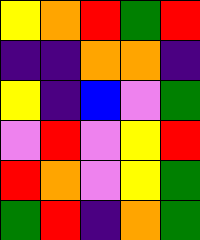[["yellow", "orange", "red", "green", "red"], ["indigo", "indigo", "orange", "orange", "indigo"], ["yellow", "indigo", "blue", "violet", "green"], ["violet", "red", "violet", "yellow", "red"], ["red", "orange", "violet", "yellow", "green"], ["green", "red", "indigo", "orange", "green"]]